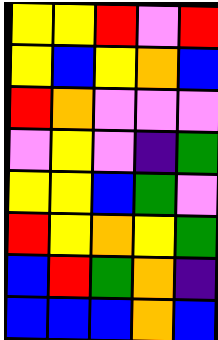[["yellow", "yellow", "red", "violet", "red"], ["yellow", "blue", "yellow", "orange", "blue"], ["red", "orange", "violet", "violet", "violet"], ["violet", "yellow", "violet", "indigo", "green"], ["yellow", "yellow", "blue", "green", "violet"], ["red", "yellow", "orange", "yellow", "green"], ["blue", "red", "green", "orange", "indigo"], ["blue", "blue", "blue", "orange", "blue"]]